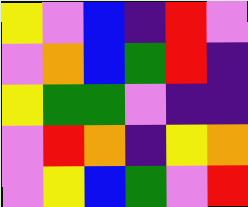[["yellow", "violet", "blue", "indigo", "red", "violet"], ["violet", "orange", "blue", "green", "red", "indigo"], ["yellow", "green", "green", "violet", "indigo", "indigo"], ["violet", "red", "orange", "indigo", "yellow", "orange"], ["violet", "yellow", "blue", "green", "violet", "red"]]